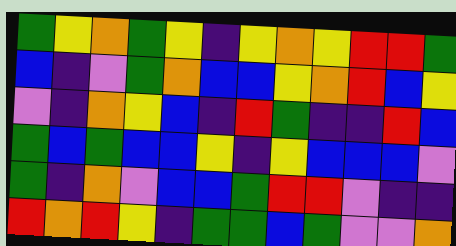[["green", "yellow", "orange", "green", "yellow", "indigo", "yellow", "orange", "yellow", "red", "red", "green"], ["blue", "indigo", "violet", "green", "orange", "blue", "blue", "yellow", "orange", "red", "blue", "yellow"], ["violet", "indigo", "orange", "yellow", "blue", "indigo", "red", "green", "indigo", "indigo", "red", "blue"], ["green", "blue", "green", "blue", "blue", "yellow", "indigo", "yellow", "blue", "blue", "blue", "violet"], ["green", "indigo", "orange", "violet", "blue", "blue", "green", "red", "red", "violet", "indigo", "indigo"], ["red", "orange", "red", "yellow", "indigo", "green", "green", "blue", "green", "violet", "violet", "orange"]]